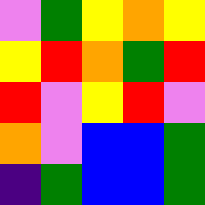[["violet", "green", "yellow", "orange", "yellow"], ["yellow", "red", "orange", "green", "red"], ["red", "violet", "yellow", "red", "violet"], ["orange", "violet", "blue", "blue", "green"], ["indigo", "green", "blue", "blue", "green"]]